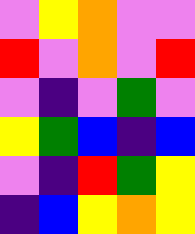[["violet", "yellow", "orange", "violet", "violet"], ["red", "violet", "orange", "violet", "red"], ["violet", "indigo", "violet", "green", "violet"], ["yellow", "green", "blue", "indigo", "blue"], ["violet", "indigo", "red", "green", "yellow"], ["indigo", "blue", "yellow", "orange", "yellow"]]